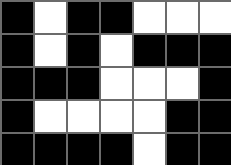[["black", "white", "black", "black", "white", "white", "white"], ["black", "white", "black", "white", "black", "black", "black"], ["black", "black", "black", "white", "white", "white", "black"], ["black", "white", "white", "white", "white", "black", "black"], ["black", "black", "black", "black", "white", "black", "black"]]